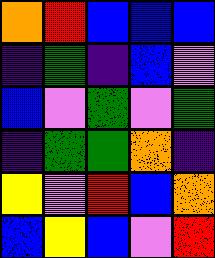[["orange", "red", "blue", "blue", "blue"], ["indigo", "green", "indigo", "blue", "violet"], ["blue", "violet", "green", "violet", "green"], ["indigo", "green", "green", "orange", "indigo"], ["yellow", "violet", "red", "blue", "orange"], ["blue", "yellow", "blue", "violet", "red"]]